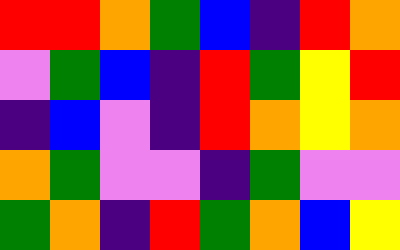[["red", "red", "orange", "green", "blue", "indigo", "red", "orange"], ["violet", "green", "blue", "indigo", "red", "green", "yellow", "red"], ["indigo", "blue", "violet", "indigo", "red", "orange", "yellow", "orange"], ["orange", "green", "violet", "violet", "indigo", "green", "violet", "violet"], ["green", "orange", "indigo", "red", "green", "orange", "blue", "yellow"]]